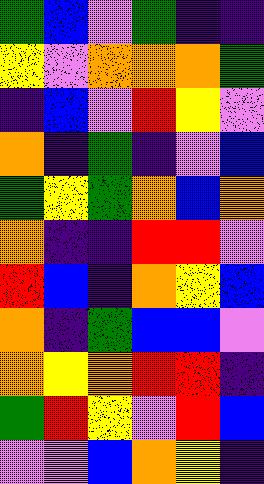[["green", "blue", "violet", "green", "indigo", "indigo"], ["yellow", "violet", "orange", "orange", "orange", "green"], ["indigo", "blue", "violet", "red", "yellow", "violet"], ["orange", "indigo", "green", "indigo", "violet", "blue"], ["green", "yellow", "green", "orange", "blue", "orange"], ["orange", "indigo", "indigo", "red", "red", "violet"], ["red", "blue", "indigo", "orange", "yellow", "blue"], ["orange", "indigo", "green", "blue", "blue", "violet"], ["orange", "yellow", "orange", "red", "red", "indigo"], ["green", "red", "yellow", "violet", "red", "blue"], ["violet", "violet", "blue", "orange", "yellow", "indigo"]]